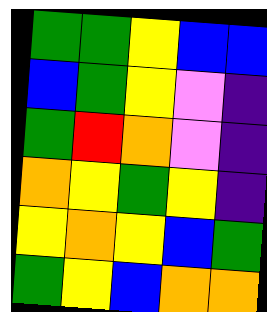[["green", "green", "yellow", "blue", "blue"], ["blue", "green", "yellow", "violet", "indigo"], ["green", "red", "orange", "violet", "indigo"], ["orange", "yellow", "green", "yellow", "indigo"], ["yellow", "orange", "yellow", "blue", "green"], ["green", "yellow", "blue", "orange", "orange"]]